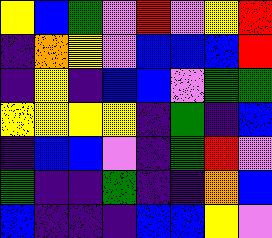[["yellow", "blue", "green", "violet", "red", "violet", "yellow", "red"], ["indigo", "orange", "yellow", "violet", "blue", "blue", "blue", "red"], ["indigo", "yellow", "indigo", "blue", "blue", "violet", "green", "green"], ["yellow", "yellow", "yellow", "yellow", "indigo", "green", "indigo", "blue"], ["indigo", "blue", "blue", "violet", "indigo", "green", "red", "violet"], ["green", "indigo", "indigo", "green", "indigo", "indigo", "orange", "blue"], ["blue", "indigo", "indigo", "indigo", "blue", "blue", "yellow", "violet"]]